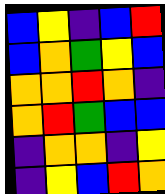[["blue", "yellow", "indigo", "blue", "red"], ["blue", "orange", "green", "yellow", "blue"], ["orange", "orange", "red", "orange", "indigo"], ["orange", "red", "green", "blue", "blue"], ["indigo", "orange", "orange", "indigo", "yellow"], ["indigo", "yellow", "blue", "red", "orange"]]